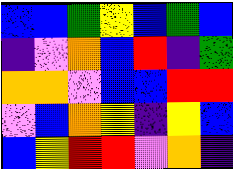[["blue", "blue", "green", "yellow", "blue", "green", "blue"], ["indigo", "violet", "orange", "blue", "red", "indigo", "green"], ["orange", "orange", "violet", "blue", "blue", "red", "red"], ["violet", "blue", "orange", "yellow", "indigo", "yellow", "blue"], ["blue", "yellow", "red", "red", "violet", "orange", "indigo"]]